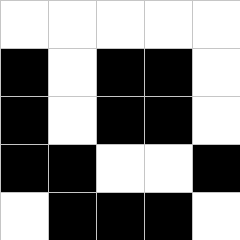[["white", "white", "white", "white", "white"], ["black", "white", "black", "black", "white"], ["black", "white", "black", "black", "white"], ["black", "black", "white", "white", "black"], ["white", "black", "black", "black", "white"]]